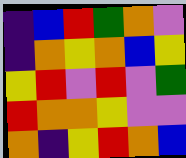[["indigo", "blue", "red", "green", "orange", "violet"], ["indigo", "orange", "yellow", "orange", "blue", "yellow"], ["yellow", "red", "violet", "red", "violet", "green"], ["red", "orange", "orange", "yellow", "violet", "violet"], ["orange", "indigo", "yellow", "red", "orange", "blue"]]